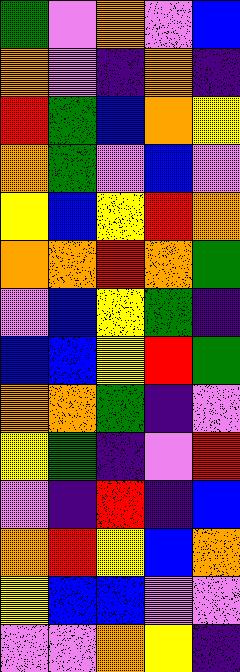[["green", "violet", "orange", "violet", "blue"], ["orange", "violet", "indigo", "orange", "indigo"], ["red", "green", "blue", "orange", "yellow"], ["orange", "green", "violet", "blue", "violet"], ["yellow", "blue", "yellow", "red", "orange"], ["orange", "orange", "red", "orange", "green"], ["violet", "blue", "yellow", "green", "indigo"], ["blue", "blue", "yellow", "red", "green"], ["orange", "orange", "green", "indigo", "violet"], ["yellow", "green", "indigo", "violet", "red"], ["violet", "indigo", "red", "indigo", "blue"], ["orange", "red", "yellow", "blue", "orange"], ["yellow", "blue", "blue", "violet", "violet"], ["violet", "violet", "orange", "yellow", "indigo"]]